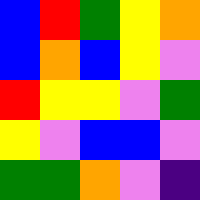[["blue", "red", "green", "yellow", "orange"], ["blue", "orange", "blue", "yellow", "violet"], ["red", "yellow", "yellow", "violet", "green"], ["yellow", "violet", "blue", "blue", "violet"], ["green", "green", "orange", "violet", "indigo"]]